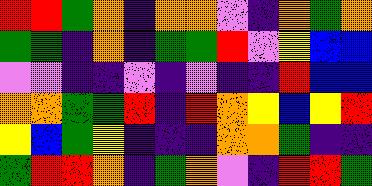[["red", "red", "green", "orange", "indigo", "orange", "orange", "violet", "indigo", "orange", "green", "orange"], ["green", "green", "indigo", "orange", "indigo", "green", "green", "red", "violet", "yellow", "blue", "blue"], ["violet", "violet", "indigo", "indigo", "violet", "indigo", "violet", "indigo", "indigo", "red", "blue", "blue"], ["orange", "orange", "green", "green", "red", "indigo", "red", "orange", "yellow", "blue", "yellow", "red"], ["yellow", "blue", "green", "yellow", "indigo", "indigo", "indigo", "orange", "orange", "green", "indigo", "indigo"], ["green", "red", "red", "orange", "indigo", "green", "orange", "violet", "indigo", "red", "red", "green"]]